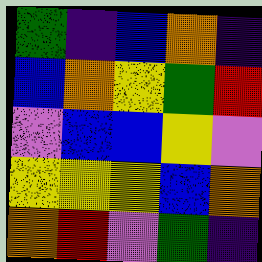[["green", "indigo", "blue", "orange", "indigo"], ["blue", "orange", "yellow", "green", "red"], ["violet", "blue", "blue", "yellow", "violet"], ["yellow", "yellow", "yellow", "blue", "orange"], ["orange", "red", "violet", "green", "indigo"]]